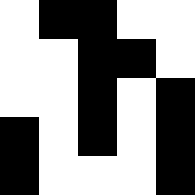[["white", "black", "black", "white", "white"], ["white", "white", "black", "black", "white"], ["white", "white", "black", "white", "black"], ["black", "white", "black", "white", "black"], ["black", "white", "white", "white", "black"]]